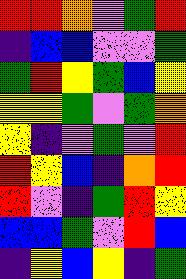[["red", "red", "orange", "violet", "green", "red"], ["indigo", "blue", "blue", "violet", "violet", "green"], ["green", "red", "yellow", "green", "blue", "yellow"], ["yellow", "yellow", "green", "violet", "green", "orange"], ["yellow", "indigo", "violet", "green", "violet", "red"], ["red", "yellow", "blue", "indigo", "orange", "red"], ["red", "violet", "indigo", "green", "red", "yellow"], ["blue", "blue", "green", "violet", "red", "blue"], ["indigo", "yellow", "blue", "yellow", "indigo", "green"]]